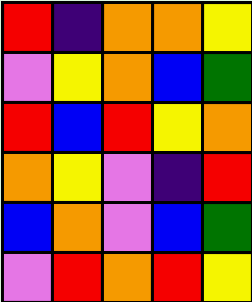[["red", "indigo", "orange", "orange", "yellow"], ["violet", "yellow", "orange", "blue", "green"], ["red", "blue", "red", "yellow", "orange"], ["orange", "yellow", "violet", "indigo", "red"], ["blue", "orange", "violet", "blue", "green"], ["violet", "red", "orange", "red", "yellow"]]